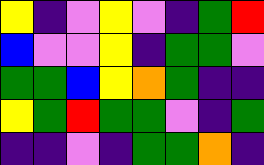[["yellow", "indigo", "violet", "yellow", "violet", "indigo", "green", "red"], ["blue", "violet", "violet", "yellow", "indigo", "green", "green", "violet"], ["green", "green", "blue", "yellow", "orange", "green", "indigo", "indigo"], ["yellow", "green", "red", "green", "green", "violet", "indigo", "green"], ["indigo", "indigo", "violet", "indigo", "green", "green", "orange", "indigo"]]